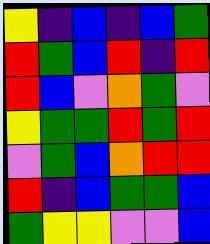[["yellow", "indigo", "blue", "indigo", "blue", "green"], ["red", "green", "blue", "red", "indigo", "red"], ["red", "blue", "violet", "orange", "green", "violet"], ["yellow", "green", "green", "red", "green", "red"], ["violet", "green", "blue", "orange", "red", "red"], ["red", "indigo", "blue", "green", "green", "blue"], ["green", "yellow", "yellow", "violet", "violet", "blue"]]